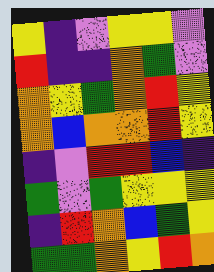[["yellow", "indigo", "violet", "yellow", "yellow", "violet"], ["red", "indigo", "indigo", "orange", "green", "violet"], ["orange", "yellow", "green", "orange", "red", "yellow"], ["orange", "blue", "orange", "orange", "red", "yellow"], ["indigo", "violet", "red", "red", "blue", "indigo"], ["green", "violet", "green", "yellow", "yellow", "yellow"], ["indigo", "red", "orange", "blue", "green", "yellow"], ["green", "green", "orange", "yellow", "red", "orange"]]